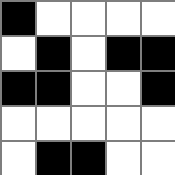[["black", "white", "white", "white", "white"], ["white", "black", "white", "black", "black"], ["black", "black", "white", "white", "black"], ["white", "white", "white", "white", "white"], ["white", "black", "black", "white", "white"]]